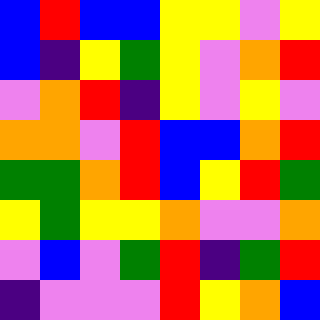[["blue", "red", "blue", "blue", "yellow", "yellow", "violet", "yellow"], ["blue", "indigo", "yellow", "green", "yellow", "violet", "orange", "red"], ["violet", "orange", "red", "indigo", "yellow", "violet", "yellow", "violet"], ["orange", "orange", "violet", "red", "blue", "blue", "orange", "red"], ["green", "green", "orange", "red", "blue", "yellow", "red", "green"], ["yellow", "green", "yellow", "yellow", "orange", "violet", "violet", "orange"], ["violet", "blue", "violet", "green", "red", "indigo", "green", "red"], ["indigo", "violet", "violet", "violet", "red", "yellow", "orange", "blue"]]